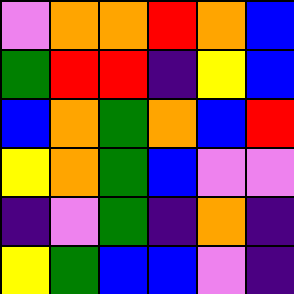[["violet", "orange", "orange", "red", "orange", "blue"], ["green", "red", "red", "indigo", "yellow", "blue"], ["blue", "orange", "green", "orange", "blue", "red"], ["yellow", "orange", "green", "blue", "violet", "violet"], ["indigo", "violet", "green", "indigo", "orange", "indigo"], ["yellow", "green", "blue", "blue", "violet", "indigo"]]